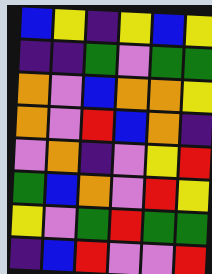[["blue", "yellow", "indigo", "yellow", "blue", "yellow"], ["indigo", "indigo", "green", "violet", "green", "green"], ["orange", "violet", "blue", "orange", "orange", "yellow"], ["orange", "violet", "red", "blue", "orange", "indigo"], ["violet", "orange", "indigo", "violet", "yellow", "red"], ["green", "blue", "orange", "violet", "red", "yellow"], ["yellow", "violet", "green", "red", "green", "green"], ["indigo", "blue", "red", "violet", "violet", "red"]]